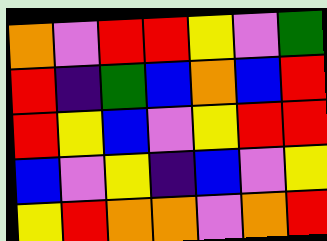[["orange", "violet", "red", "red", "yellow", "violet", "green"], ["red", "indigo", "green", "blue", "orange", "blue", "red"], ["red", "yellow", "blue", "violet", "yellow", "red", "red"], ["blue", "violet", "yellow", "indigo", "blue", "violet", "yellow"], ["yellow", "red", "orange", "orange", "violet", "orange", "red"]]